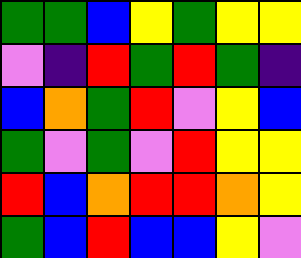[["green", "green", "blue", "yellow", "green", "yellow", "yellow"], ["violet", "indigo", "red", "green", "red", "green", "indigo"], ["blue", "orange", "green", "red", "violet", "yellow", "blue"], ["green", "violet", "green", "violet", "red", "yellow", "yellow"], ["red", "blue", "orange", "red", "red", "orange", "yellow"], ["green", "blue", "red", "blue", "blue", "yellow", "violet"]]